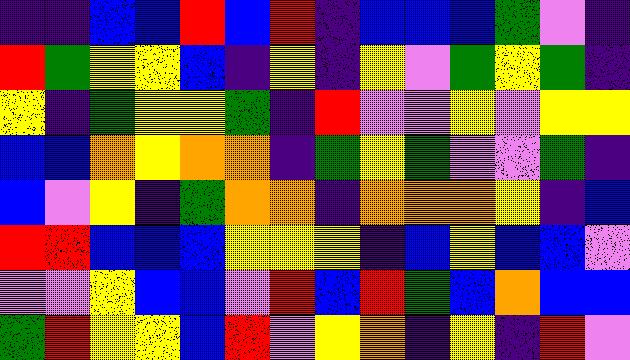[["indigo", "indigo", "blue", "blue", "red", "blue", "red", "indigo", "blue", "blue", "blue", "green", "violet", "indigo"], ["red", "green", "yellow", "yellow", "blue", "indigo", "yellow", "indigo", "yellow", "violet", "green", "yellow", "green", "indigo"], ["yellow", "indigo", "green", "yellow", "yellow", "green", "indigo", "red", "violet", "violet", "yellow", "violet", "yellow", "yellow"], ["blue", "blue", "orange", "yellow", "orange", "orange", "indigo", "green", "yellow", "green", "violet", "violet", "green", "indigo"], ["blue", "violet", "yellow", "indigo", "green", "orange", "orange", "indigo", "orange", "orange", "orange", "yellow", "indigo", "blue"], ["red", "red", "blue", "blue", "blue", "yellow", "yellow", "yellow", "indigo", "blue", "yellow", "blue", "blue", "violet"], ["violet", "violet", "yellow", "blue", "blue", "violet", "red", "blue", "red", "green", "blue", "orange", "blue", "blue"], ["green", "red", "yellow", "yellow", "blue", "red", "violet", "yellow", "orange", "indigo", "yellow", "indigo", "red", "violet"]]